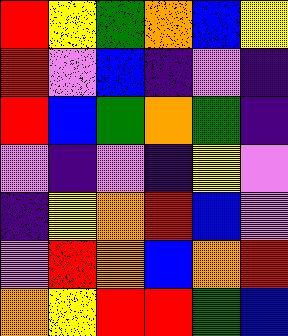[["red", "yellow", "green", "orange", "blue", "yellow"], ["red", "violet", "blue", "indigo", "violet", "indigo"], ["red", "blue", "green", "orange", "green", "indigo"], ["violet", "indigo", "violet", "indigo", "yellow", "violet"], ["indigo", "yellow", "orange", "red", "blue", "violet"], ["violet", "red", "orange", "blue", "orange", "red"], ["orange", "yellow", "red", "red", "green", "blue"]]